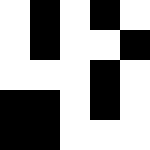[["white", "black", "white", "black", "white"], ["white", "black", "white", "white", "black"], ["white", "white", "white", "black", "white"], ["black", "black", "white", "black", "white"], ["black", "black", "white", "white", "white"]]